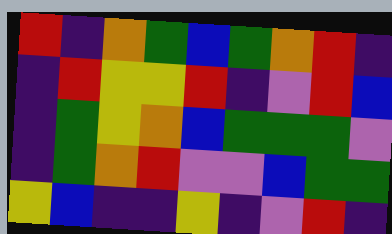[["red", "indigo", "orange", "green", "blue", "green", "orange", "red", "indigo"], ["indigo", "red", "yellow", "yellow", "red", "indigo", "violet", "red", "blue"], ["indigo", "green", "yellow", "orange", "blue", "green", "green", "green", "violet"], ["indigo", "green", "orange", "red", "violet", "violet", "blue", "green", "green"], ["yellow", "blue", "indigo", "indigo", "yellow", "indigo", "violet", "red", "indigo"]]